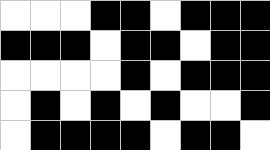[["white", "white", "white", "black", "black", "white", "black", "black", "black"], ["black", "black", "black", "white", "black", "black", "white", "black", "black"], ["white", "white", "white", "white", "black", "white", "black", "black", "black"], ["white", "black", "white", "black", "white", "black", "white", "white", "black"], ["white", "black", "black", "black", "black", "white", "black", "black", "white"]]